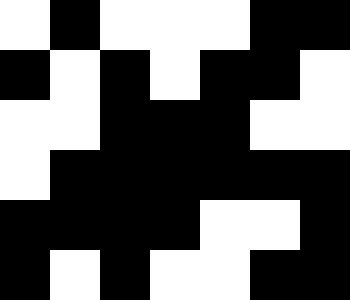[["white", "black", "white", "white", "white", "black", "black"], ["black", "white", "black", "white", "black", "black", "white"], ["white", "white", "black", "black", "black", "white", "white"], ["white", "black", "black", "black", "black", "black", "black"], ["black", "black", "black", "black", "white", "white", "black"], ["black", "white", "black", "white", "white", "black", "black"]]